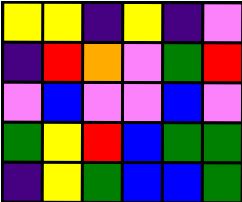[["yellow", "yellow", "indigo", "yellow", "indigo", "violet"], ["indigo", "red", "orange", "violet", "green", "red"], ["violet", "blue", "violet", "violet", "blue", "violet"], ["green", "yellow", "red", "blue", "green", "green"], ["indigo", "yellow", "green", "blue", "blue", "green"]]